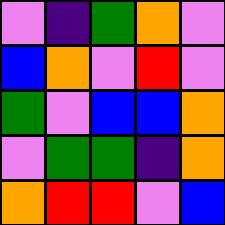[["violet", "indigo", "green", "orange", "violet"], ["blue", "orange", "violet", "red", "violet"], ["green", "violet", "blue", "blue", "orange"], ["violet", "green", "green", "indigo", "orange"], ["orange", "red", "red", "violet", "blue"]]